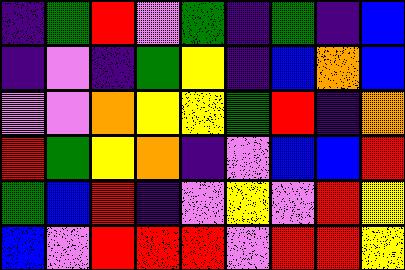[["indigo", "green", "red", "violet", "green", "indigo", "green", "indigo", "blue"], ["indigo", "violet", "indigo", "green", "yellow", "indigo", "blue", "orange", "blue"], ["violet", "violet", "orange", "yellow", "yellow", "green", "red", "indigo", "orange"], ["red", "green", "yellow", "orange", "indigo", "violet", "blue", "blue", "red"], ["green", "blue", "red", "indigo", "violet", "yellow", "violet", "red", "yellow"], ["blue", "violet", "red", "red", "red", "violet", "red", "red", "yellow"]]